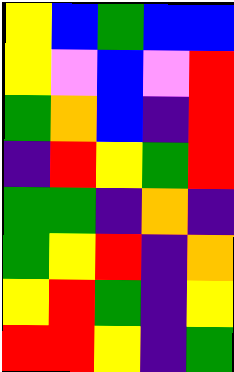[["yellow", "blue", "green", "blue", "blue"], ["yellow", "violet", "blue", "violet", "red"], ["green", "orange", "blue", "indigo", "red"], ["indigo", "red", "yellow", "green", "red"], ["green", "green", "indigo", "orange", "indigo"], ["green", "yellow", "red", "indigo", "orange"], ["yellow", "red", "green", "indigo", "yellow"], ["red", "red", "yellow", "indigo", "green"]]